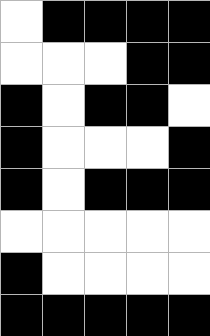[["white", "black", "black", "black", "black"], ["white", "white", "white", "black", "black"], ["black", "white", "black", "black", "white"], ["black", "white", "white", "white", "black"], ["black", "white", "black", "black", "black"], ["white", "white", "white", "white", "white"], ["black", "white", "white", "white", "white"], ["black", "black", "black", "black", "black"]]